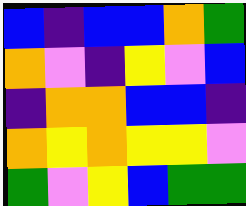[["blue", "indigo", "blue", "blue", "orange", "green"], ["orange", "violet", "indigo", "yellow", "violet", "blue"], ["indigo", "orange", "orange", "blue", "blue", "indigo"], ["orange", "yellow", "orange", "yellow", "yellow", "violet"], ["green", "violet", "yellow", "blue", "green", "green"]]